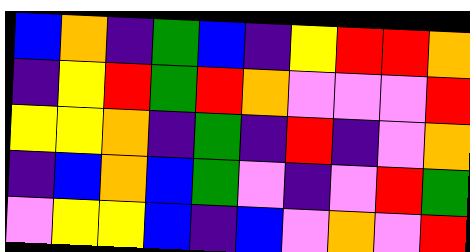[["blue", "orange", "indigo", "green", "blue", "indigo", "yellow", "red", "red", "orange"], ["indigo", "yellow", "red", "green", "red", "orange", "violet", "violet", "violet", "red"], ["yellow", "yellow", "orange", "indigo", "green", "indigo", "red", "indigo", "violet", "orange"], ["indigo", "blue", "orange", "blue", "green", "violet", "indigo", "violet", "red", "green"], ["violet", "yellow", "yellow", "blue", "indigo", "blue", "violet", "orange", "violet", "red"]]